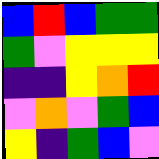[["blue", "red", "blue", "green", "green"], ["green", "violet", "yellow", "yellow", "yellow"], ["indigo", "indigo", "yellow", "orange", "red"], ["violet", "orange", "violet", "green", "blue"], ["yellow", "indigo", "green", "blue", "violet"]]